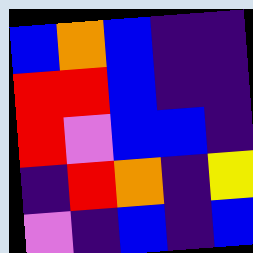[["blue", "orange", "blue", "indigo", "indigo"], ["red", "red", "blue", "indigo", "indigo"], ["red", "violet", "blue", "blue", "indigo"], ["indigo", "red", "orange", "indigo", "yellow"], ["violet", "indigo", "blue", "indigo", "blue"]]